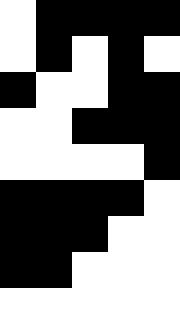[["white", "black", "black", "black", "black"], ["white", "black", "white", "black", "white"], ["black", "white", "white", "black", "black"], ["white", "white", "black", "black", "black"], ["white", "white", "white", "white", "black"], ["black", "black", "black", "black", "white"], ["black", "black", "black", "white", "white"], ["black", "black", "white", "white", "white"], ["white", "white", "white", "white", "white"]]